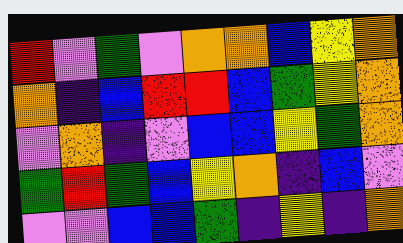[["red", "violet", "green", "violet", "orange", "orange", "blue", "yellow", "orange"], ["orange", "indigo", "blue", "red", "red", "blue", "green", "yellow", "orange"], ["violet", "orange", "indigo", "violet", "blue", "blue", "yellow", "green", "orange"], ["green", "red", "green", "blue", "yellow", "orange", "indigo", "blue", "violet"], ["violet", "violet", "blue", "blue", "green", "indigo", "yellow", "indigo", "orange"]]